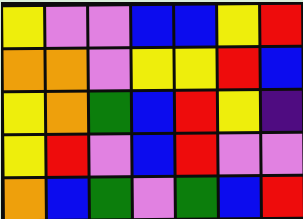[["yellow", "violet", "violet", "blue", "blue", "yellow", "red"], ["orange", "orange", "violet", "yellow", "yellow", "red", "blue"], ["yellow", "orange", "green", "blue", "red", "yellow", "indigo"], ["yellow", "red", "violet", "blue", "red", "violet", "violet"], ["orange", "blue", "green", "violet", "green", "blue", "red"]]